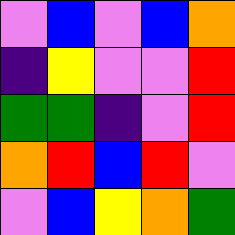[["violet", "blue", "violet", "blue", "orange"], ["indigo", "yellow", "violet", "violet", "red"], ["green", "green", "indigo", "violet", "red"], ["orange", "red", "blue", "red", "violet"], ["violet", "blue", "yellow", "orange", "green"]]